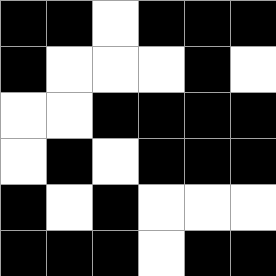[["black", "black", "white", "black", "black", "black"], ["black", "white", "white", "white", "black", "white"], ["white", "white", "black", "black", "black", "black"], ["white", "black", "white", "black", "black", "black"], ["black", "white", "black", "white", "white", "white"], ["black", "black", "black", "white", "black", "black"]]